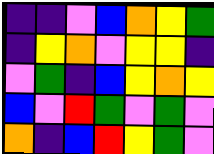[["indigo", "indigo", "violet", "blue", "orange", "yellow", "green"], ["indigo", "yellow", "orange", "violet", "yellow", "yellow", "indigo"], ["violet", "green", "indigo", "blue", "yellow", "orange", "yellow"], ["blue", "violet", "red", "green", "violet", "green", "violet"], ["orange", "indigo", "blue", "red", "yellow", "green", "violet"]]